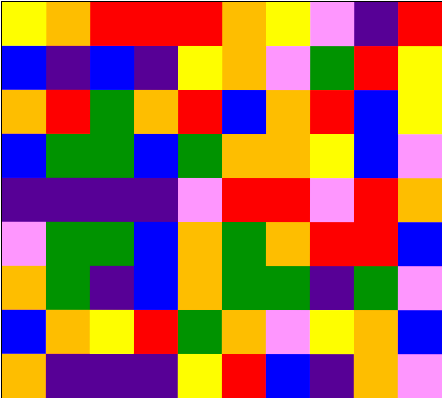[["yellow", "orange", "red", "red", "red", "orange", "yellow", "violet", "indigo", "red"], ["blue", "indigo", "blue", "indigo", "yellow", "orange", "violet", "green", "red", "yellow"], ["orange", "red", "green", "orange", "red", "blue", "orange", "red", "blue", "yellow"], ["blue", "green", "green", "blue", "green", "orange", "orange", "yellow", "blue", "violet"], ["indigo", "indigo", "indigo", "indigo", "violet", "red", "red", "violet", "red", "orange"], ["violet", "green", "green", "blue", "orange", "green", "orange", "red", "red", "blue"], ["orange", "green", "indigo", "blue", "orange", "green", "green", "indigo", "green", "violet"], ["blue", "orange", "yellow", "red", "green", "orange", "violet", "yellow", "orange", "blue"], ["orange", "indigo", "indigo", "indigo", "yellow", "red", "blue", "indigo", "orange", "violet"]]